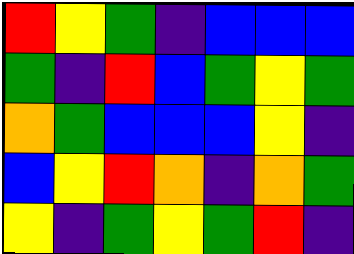[["red", "yellow", "green", "indigo", "blue", "blue", "blue"], ["green", "indigo", "red", "blue", "green", "yellow", "green"], ["orange", "green", "blue", "blue", "blue", "yellow", "indigo"], ["blue", "yellow", "red", "orange", "indigo", "orange", "green"], ["yellow", "indigo", "green", "yellow", "green", "red", "indigo"]]